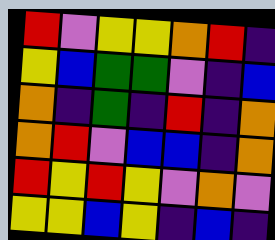[["red", "violet", "yellow", "yellow", "orange", "red", "indigo"], ["yellow", "blue", "green", "green", "violet", "indigo", "blue"], ["orange", "indigo", "green", "indigo", "red", "indigo", "orange"], ["orange", "red", "violet", "blue", "blue", "indigo", "orange"], ["red", "yellow", "red", "yellow", "violet", "orange", "violet"], ["yellow", "yellow", "blue", "yellow", "indigo", "blue", "indigo"]]